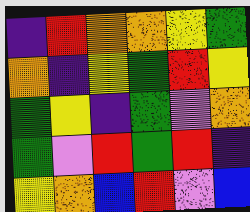[["indigo", "red", "orange", "orange", "yellow", "green"], ["orange", "indigo", "yellow", "green", "red", "yellow"], ["green", "yellow", "indigo", "green", "violet", "orange"], ["green", "violet", "red", "green", "red", "indigo"], ["yellow", "orange", "blue", "red", "violet", "blue"]]